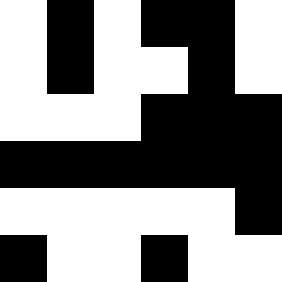[["white", "black", "white", "black", "black", "white"], ["white", "black", "white", "white", "black", "white"], ["white", "white", "white", "black", "black", "black"], ["black", "black", "black", "black", "black", "black"], ["white", "white", "white", "white", "white", "black"], ["black", "white", "white", "black", "white", "white"]]